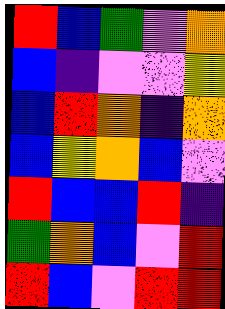[["red", "blue", "green", "violet", "orange"], ["blue", "indigo", "violet", "violet", "yellow"], ["blue", "red", "orange", "indigo", "orange"], ["blue", "yellow", "orange", "blue", "violet"], ["red", "blue", "blue", "red", "indigo"], ["green", "orange", "blue", "violet", "red"], ["red", "blue", "violet", "red", "red"]]